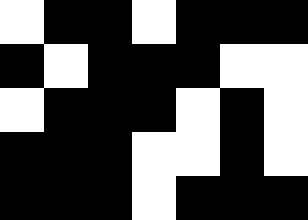[["white", "black", "black", "white", "black", "black", "black"], ["black", "white", "black", "black", "black", "white", "white"], ["white", "black", "black", "black", "white", "black", "white"], ["black", "black", "black", "white", "white", "black", "white"], ["black", "black", "black", "white", "black", "black", "black"]]